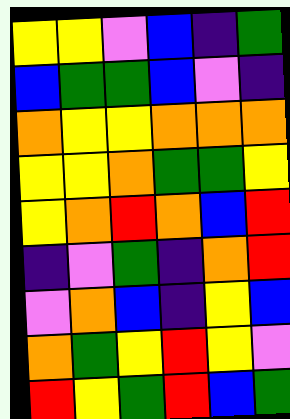[["yellow", "yellow", "violet", "blue", "indigo", "green"], ["blue", "green", "green", "blue", "violet", "indigo"], ["orange", "yellow", "yellow", "orange", "orange", "orange"], ["yellow", "yellow", "orange", "green", "green", "yellow"], ["yellow", "orange", "red", "orange", "blue", "red"], ["indigo", "violet", "green", "indigo", "orange", "red"], ["violet", "orange", "blue", "indigo", "yellow", "blue"], ["orange", "green", "yellow", "red", "yellow", "violet"], ["red", "yellow", "green", "red", "blue", "green"]]